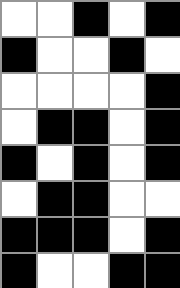[["white", "white", "black", "white", "black"], ["black", "white", "white", "black", "white"], ["white", "white", "white", "white", "black"], ["white", "black", "black", "white", "black"], ["black", "white", "black", "white", "black"], ["white", "black", "black", "white", "white"], ["black", "black", "black", "white", "black"], ["black", "white", "white", "black", "black"]]